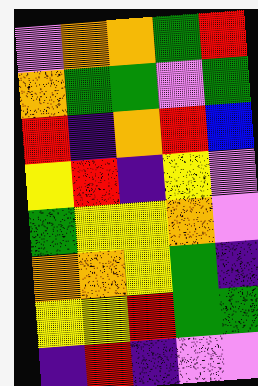[["violet", "orange", "orange", "green", "red"], ["orange", "green", "green", "violet", "green"], ["red", "indigo", "orange", "red", "blue"], ["yellow", "red", "indigo", "yellow", "violet"], ["green", "yellow", "yellow", "orange", "violet"], ["orange", "orange", "yellow", "green", "indigo"], ["yellow", "yellow", "red", "green", "green"], ["indigo", "red", "indigo", "violet", "violet"]]